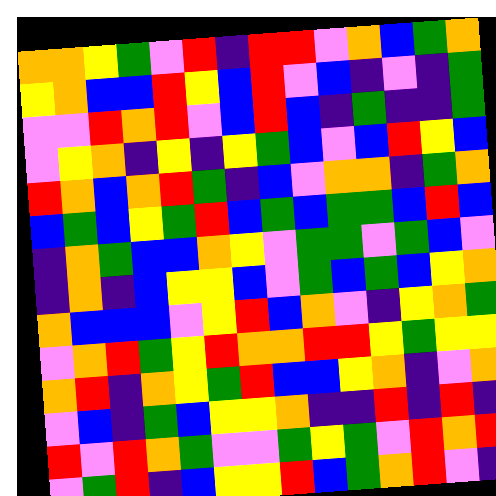[["orange", "orange", "yellow", "green", "violet", "red", "indigo", "red", "red", "violet", "orange", "blue", "green", "orange"], ["yellow", "orange", "blue", "blue", "red", "yellow", "blue", "red", "violet", "blue", "indigo", "violet", "indigo", "green"], ["violet", "violet", "red", "orange", "red", "violet", "blue", "red", "blue", "indigo", "green", "indigo", "indigo", "green"], ["violet", "yellow", "orange", "indigo", "yellow", "indigo", "yellow", "green", "blue", "violet", "blue", "red", "yellow", "blue"], ["red", "orange", "blue", "orange", "red", "green", "indigo", "blue", "violet", "orange", "orange", "indigo", "green", "orange"], ["blue", "green", "blue", "yellow", "green", "red", "blue", "green", "blue", "green", "green", "blue", "red", "blue"], ["indigo", "orange", "green", "blue", "blue", "orange", "yellow", "violet", "green", "green", "violet", "green", "blue", "violet"], ["indigo", "orange", "indigo", "blue", "yellow", "yellow", "blue", "violet", "green", "blue", "green", "blue", "yellow", "orange"], ["orange", "blue", "blue", "blue", "violet", "yellow", "red", "blue", "orange", "violet", "indigo", "yellow", "orange", "green"], ["violet", "orange", "red", "green", "yellow", "red", "orange", "orange", "red", "red", "yellow", "green", "yellow", "yellow"], ["orange", "red", "indigo", "orange", "yellow", "green", "red", "blue", "blue", "yellow", "orange", "indigo", "violet", "orange"], ["violet", "blue", "indigo", "green", "blue", "yellow", "yellow", "orange", "indigo", "indigo", "red", "indigo", "red", "indigo"], ["red", "violet", "red", "orange", "green", "violet", "violet", "green", "yellow", "green", "violet", "red", "orange", "red"], ["violet", "green", "red", "indigo", "blue", "yellow", "yellow", "red", "blue", "green", "orange", "red", "violet", "indigo"]]